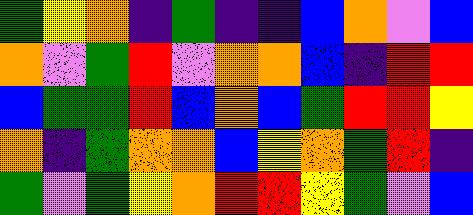[["green", "yellow", "orange", "indigo", "green", "indigo", "indigo", "blue", "orange", "violet", "blue"], ["orange", "violet", "green", "red", "violet", "orange", "orange", "blue", "indigo", "red", "red"], ["blue", "green", "green", "red", "blue", "orange", "blue", "green", "red", "red", "yellow"], ["orange", "indigo", "green", "orange", "orange", "blue", "yellow", "orange", "green", "red", "indigo"], ["green", "violet", "green", "yellow", "orange", "red", "red", "yellow", "green", "violet", "blue"]]